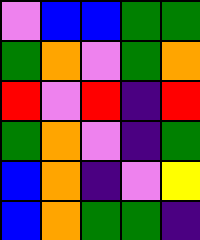[["violet", "blue", "blue", "green", "green"], ["green", "orange", "violet", "green", "orange"], ["red", "violet", "red", "indigo", "red"], ["green", "orange", "violet", "indigo", "green"], ["blue", "orange", "indigo", "violet", "yellow"], ["blue", "orange", "green", "green", "indigo"]]